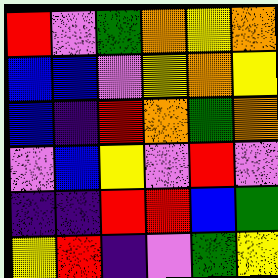[["red", "violet", "green", "orange", "yellow", "orange"], ["blue", "blue", "violet", "yellow", "orange", "yellow"], ["blue", "indigo", "red", "orange", "green", "orange"], ["violet", "blue", "yellow", "violet", "red", "violet"], ["indigo", "indigo", "red", "red", "blue", "green"], ["yellow", "red", "indigo", "violet", "green", "yellow"]]